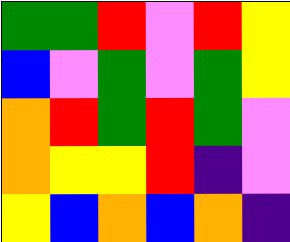[["green", "green", "red", "violet", "red", "yellow"], ["blue", "violet", "green", "violet", "green", "yellow"], ["orange", "red", "green", "red", "green", "violet"], ["orange", "yellow", "yellow", "red", "indigo", "violet"], ["yellow", "blue", "orange", "blue", "orange", "indigo"]]